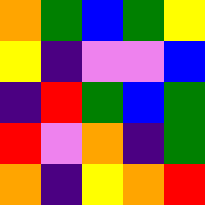[["orange", "green", "blue", "green", "yellow"], ["yellow", "indigo", "violet", "violet", "blue"], ["indigo", "red", "green", "blue", "green"], ["red", "violet", "orange", "indigo", "green"], ["orange", "indigo", "yellow", "orange", "red"]]